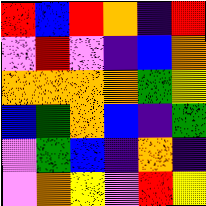[["red", "blue", "red", "orange", "indigo", "red"], ["violet", "red", "violet", "indigo", "blue", "orange"], ["orange", "orange", "orange", "orange", "green", "yellow"], ["blue", "green", "orange", "blue", "indigo", "green"], ["violet", "green", "blue", "indigo", "orange", "indigo"], ["violet", "orange", "yellow", "violet", "red", "yellow"]]